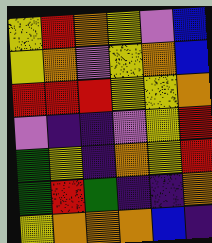[["yellow", "red", "orange", "yellow", "violet", "blue"], ["yellow", "orange", "violet", "yellow", "orange", "blue"], ["red", "red", "red", "yellow", "yellow", "orange"], ["violet", "indigo", "indigo", "violet", "yellow", "red"], ["green", "yellow", "indigo", "orange", "yellow", "red"], ["green", "red", "green", "indigo", "indigo", "orange"], ["yellow", "orange", "orange", "orange", "blue", "indigo"]]